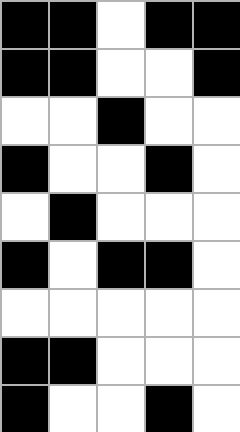[["black", "black", "white", "black", "black"], ["black", "black", "white", "white", "black"], ["white", "white", "black", "white", "white"], ["black", "white", "white", "black", "white"], ["white", "black", "white", "white", "white"], ["black", "white", "black", "black", "white"], ["white", "white", "white", "white", "white"], ["black", "black", "white", "white", "white"], ["black", "white", "white", "black", "white"]]